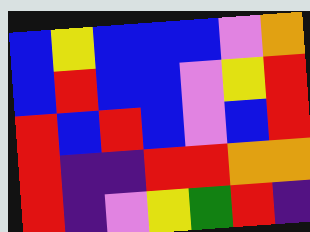[["blue", "yellow", "blue", "blue", "blue", "violet", "orange"], ["blue", "red", "blue", "blue", "violet", "yellow", "red"], ["red", "blue", "red", "blue", "violet", "blue", "red"], ["red", "indigo", "indigo", "red", "red", "orange", "orange"], ["red", "indigo", "violet", "yellow", "green", "red", "indigo"]]